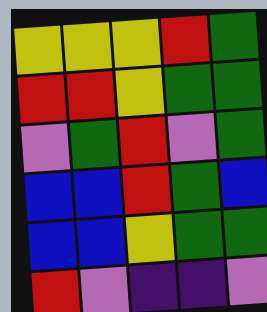[["yellow", "yellow", "yellow", "red", "green"], ["red", "red", "yellow", "green", "green"], ["violet", "green", "red", "violet", "green"], ["blue", "blue", "red", "green", "blue"], ["blue", "blue", "yellow", "green", "green"], ["red", "violet", "indigo", "indigo", "violet"]]